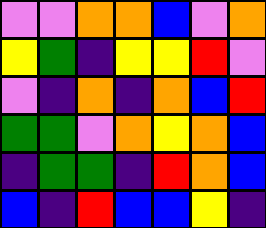[["violet", "violet", "orange", "orange", "blue", "violet", "orange"], ["yellow", "green", "indigo", "yellow", "yellow", "red", "violet"], ["violet", "indigo", "orange", "indigo", "orange", "blue", "red"], ["green", "green", "violet", "orange", "yellow", "orange", "blue"], ["indigo", "green", "green", "indigo", "red", "orange", "blue"], ["blue", "indigo", "red", "blue", "blue", "yellow", "indigo"]]